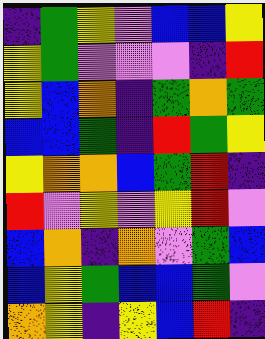[["indigo", "green", "yellow", "violet", "blue", "blue", "yellow"], ["yellow", "green", "violet", "violet", "violet", "indigo", "red"], ["yellow", "blue", "orange", "indigo", "green", "orange", "green"], ["blue", "blue", "green", "indigo", "red", "green", "yellow"], ["yellow", "orange", "orange", "blue", "green", "red", "indigo"], ["red", "violet", "yellow", "violet", "yellow", "red", "violet"], ["blue", "orange", "indigo", "orange", "violet", "green", "blue"], ["blue", "yellow", "green", "blue", "blue", "green", "violet"], ["orange", "yellow", "indigo", "yellow", "blue", "red", "indigo"]]